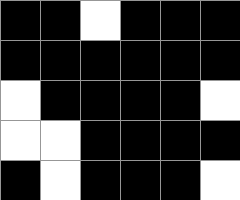[["black", "black", "white", "black", "black", "black"], ["black", "black", "black", "black", "black", "black"], ["white", "black", "black", "black", "black", "white"], ["white", "white", "black", "black", "black", "black"], ["black", "white", "black", "black", "black", "white"]]